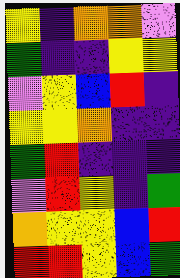[["yellow", "indigo", "orange", "orange", "violet"], ["green", "indigo", "indigo", "yellow", "yellow"], ["violet", "yellow", "blue", "red", "indigo"], ["yellow", "yellow", "orange", "indigo", "indigo"], ["green", "red", "indigo", "indigo", "indigo"], ["violet", "red", "yellow", "indigo", "green"], ["orange", "yellow", "yellow", "blue", "red"], ["red", "red", "yellow", "blue", "green"]]